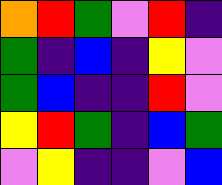[["orange", "red", "green", "violet", "red", "indigo"], ["green", "indigo", "blue", "indigo", "yellow", "violet"], ["green", "blue", "indigo", "indigo", "red", "violet"], ["yellow", "red", "green", "indigo", "blue", "green"], ["violet", "yellow", "indigo", "indigo", "violet", "blue"]]